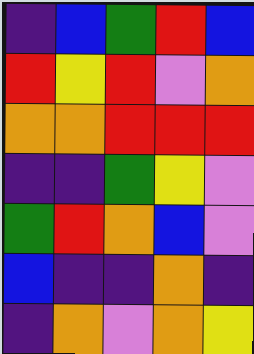[["indigo", "blue", "green", "red", "blue"], ["red", "yellow", "red", "violet", "orange"], ["orange", "orange", "red", "red", "red"], ["indigo", "indigo", "green", "yellow", "violet"], ["green", "red", "orange", "blue", "violet"], ["blue", "indigo", "indigo", "orange", "indigo"], ["indigo", "orange", "violet", "orange", "yellow"]]